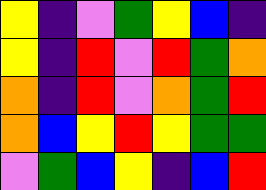[["yellow", "indigo", "violet", "green", "yellow", "blue", "indigo"], ["yellow", "indigo", "red", "violet", "red", "green", "orange"], ["orange", "indigo", "red", "violet", "orange", "green", "red"], ["orange", "blue", "yellow", "red", "yellow", "green", "green"], ["violet", "green", "blue", "yellow", "indigo", "blue", "red"]]